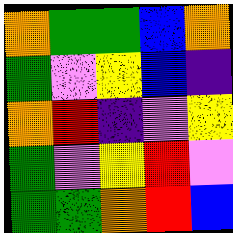[["orange", "green", "green", "blue", "orange"], ["green", "violet", "yellow", "blue", "indigo"], ["orange", "red", "indigo", "violet", "yellow"], ["green", "violet", "yellow", "red", "violet"], ["green", "green", "orange", "red", "blue"]]